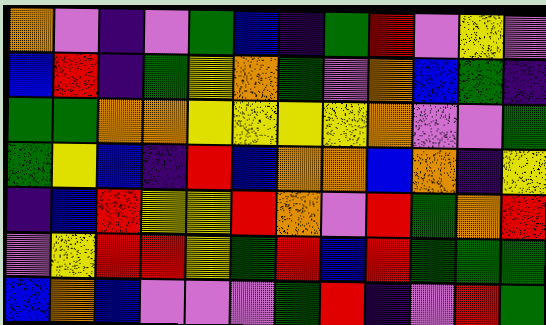[["orange", "violet", "indigo", "violet", "green", "blue", "indigo", "green", "red", "violet", "yellow", "violet"], ["blue", "red", "indigo", "green", "yellow", "orange", "green", "violet", "orange", "blue", "green", "indigo"], ["green", "green", "orange", "orange", "yellow", "yellow", "yellow", "yellow", "orange", "violet", "violet", "green"], ["green", "yellow", "blue", "indigo", "red", "blue", "orange", "orange", "blue", "orange", "indigo", "yellow"], ["indigo", "blue", "red", "yellow", "yellow", "red", "orange", "violet", "red", "green", "orange", "red"], ["violet", "yellow", "red", "red", "yellow", "green", "red", "blue", "red", "green", "green", "green"], ["blue", "orange", "blue", "violet", "violet", "violet", "green", "red", "indigo", "violet", "red", "green"]]